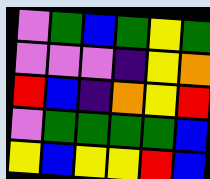[["violet", "green", "blue", "green", "yellow", "green"], ["violet", "violet", "violet", "indigo", "yellow", "orange"], ["red", "blue", "indigo", "orange", "yellow", "red"], ["violet", "green", "green", "green", "green", "blue"], ["yellow", "blue", "yellow", "yellow", "red", "blue"]]